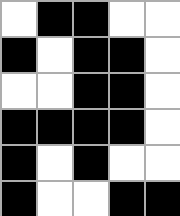[["white", "black", "black", "white", "white"], ["black", "white", "black", "black", "white"], ["white", "white", "black", "black", "white"], ["black", "black", "black", "black", "white"], ["black", "white", "black", "white", "white"], ["black", "white", "white", "black", "black"]]